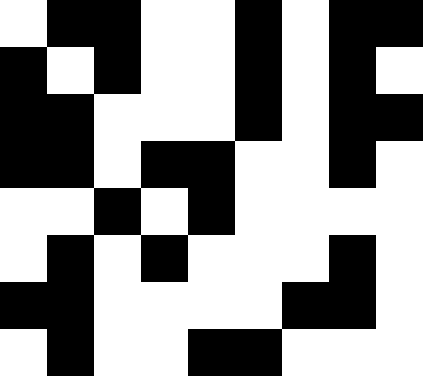[["white", "black", "black", "white", "white", "black", "white", "black", "black"], ["black", "white", "black", "white", "white", "black", "white", "black", "white"], ["black", "black", "white", "white", "white", "black", "white", "black", "black"], ["black", "black", "white", "black", "black", "white", "white", "black", "white"], ["white", "white", "black", "white", "black", "white", "white", "white", "white"], ["white", "black", "white", "black", "white", "white", "white", "black", "white"], ["black", "black", "white", "white", "white", "white", "black", "black", "white"], ["white", "black", "white", "white", "black", "black", "white", "white", "white"]]